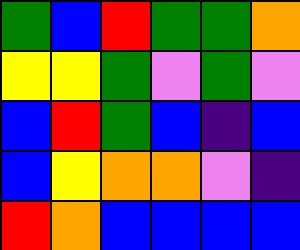[["green", "blue", "red", "green", "green", "orange"], ["yellow", "yellow", "green", "violet", "green", "violet"], ["blue", "red", "green", "blue", "indigo", "blue"], ["blue", "yellow", "orange", "orange", "violet", "indigo"], ["red", "orange", "blue", "blue", "blue", "blue"]]